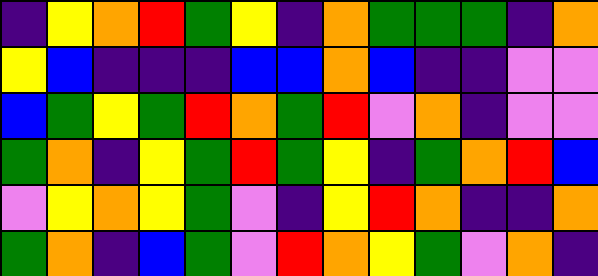[["indigo", "yellow", "orange", "red", "green", "yellow", "indigo", "orange", "green", "green", "green", "indigo", "orange"], ["yellow", "blue", "indigo", "indigo", "indigo", "blue", "blue", "orange", "blue", "indigo", "indigo", "violet", "violet"], ["blue", "green", "yellow", "green", "red", "orange", "green", "red", "violet", "orange", "indigo", "violet", "violet"], ["green", "orange", "indigo", "yellow", "green", "red", "green", "yellow", "indigo", "green", "orange", "red", "blue"], ["violet", "yellow", "orange", "yellow", "green", "violet", "indigo", "yellow", "red", "orange", "indigo", "indigo", "orange"], ["green", "orange", "indigo", "blue", "green", "violet", "red", "orange", "yellow", "green", "violet", "orange", "indigo"]]